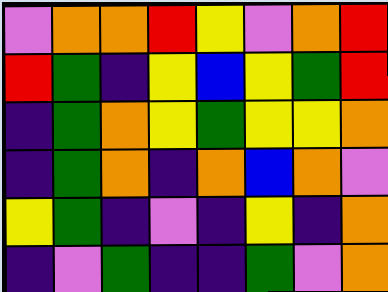[["violet", "orange", "orange", "red", "yellow", "violet", "orange", "red"], ["red", "green", "indigo", "yellow", "blue", "yellow", "green", "red"], ["indigo", "green", "orange", "yellow", "green", "yellow", "yellow", "orange"], ["indigo", "green", "orange", "indigo", "orange", "blue", "orange", "violet"], ["yellow", "green", "indigo", "violet", "indigo", "yellow", "indigo", "orange"], ["indigo", "violet", "green", "indigo", "indigo", "green", "violet", "orange"]]